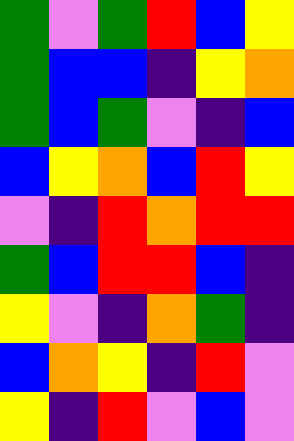[["green", "violet", "green", "red", "blue", "yellow"], ["green", "blue", "blue", "indigo", "yellow", "orange"], ["green", "blue", "green", "violet", "indigo", "blue"], ["blue", "yellow", "orange", "blue", "red", "yellow"], ["violet", "indigo", "red", "orange", "red", "red"], ["green", "blue", "red", "red", "blue", "indigo"], ["yellow", "violet", "indigo", "orange", "green", "indigo"], ["blue", "orange", "yellow", "indigo", "red", "violet"], ["yellow", "indigo", "red", "violet", "blue", "violet"]]